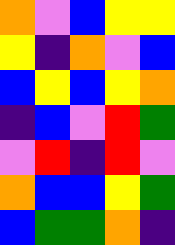[["orange", "violet", "blue", "yellow", "yellow"], ["yellow", "indigo", "orange", "violet", "blue"], ["blue", "yellow", "blue", "yellow", "orange"], ["indigo", "blue", "violet", "red", "green"], ["violet", "red", "indigo", "red", "violet"], ["orange", "blue", "blue", "yellow", "green"], ["blue", "green", "green", "orange", "indigo"]]